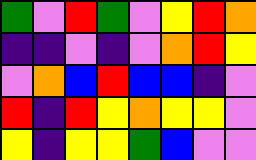[["green", "violet", "red", "green", "violet", "yellow", "red", "orange"], ["indigo", "indigo", "violet", "indigo", "violet", "orange", "red", "yellow"], ["violet", "orange", "blue", "red", "blue", "blue", "indigo", "violet"], ["red", "indigo", "red", "yellow", "orange", "yellow", "yellow", "violet"], ["yellow", "indigo", "yellow", "yellow", "green", "blue", "violet", "violet"]]